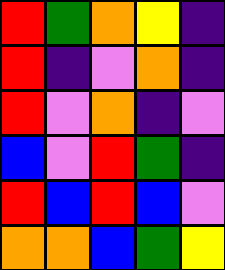[["red", "green", "orange", "yellow", "indigo"], ["red", "indigo", "violet", "orange", "indigo"], ["red", "violet", "orange", "indigo", "violet"], ["blue", "violet", "red", "green", "indigo"], ["red", "blue", "red", "blue", "violet"], ["orange", "orange", "blue", "green", "yellow"]]